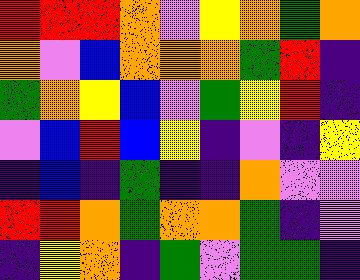[["red", "red", "red", "orange", "violet", "yellow", "orange", "green", "orange"], ["orange", "violet", "blue", "orange", "orange", "orange", "green", "red", "indigo"], ["green", "orange", "yellow", "blue", "violet", "green", "yellow", "red", "indigo"], ["violet", "blue", "red", "blue", "yellow", "indigo", "violet", "indigo", "yellow"], ["indigo", "blue", "indigo", "green", "indigo", "indigo", "orange", "violet", "violet"], ["red", "red", "orange", "green", "orange", "orange", "green", "indigo", "violet"], ["indigo", "yellow", "orange", "indigo", "green", "violet", "green", "green", "indigo"]]